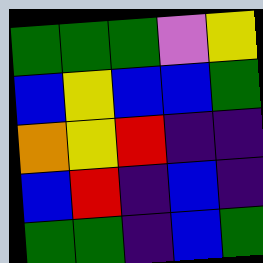[["green", "green", "green", "violet", "yellow"], ["blue", "yellow", "blue", "blue", "green"], ["orange", "yellow", "red", "indigo", "indigo"], ["blue", "red", "indigo", "blue", "indigo"], ["green", "green", "indigo", "blue", "green"]]